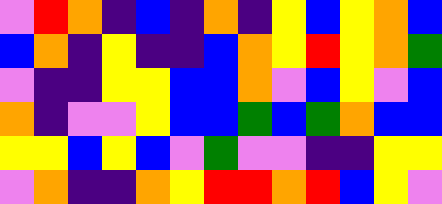[["violet", "red", "orange", "indigo", "blue", "indigo", "orange", "indigo", "yellow", "blue", "yellow", "orange", "blue"], ["blue", "orange", "indigo", "yellow", "indigo", "indigo", "blue", "orange", "yellow", "red", "yellow", "orange", "green"], ["violet", "indigo", "indigo", "yellow", "yellow", "blue", "blue", "orange", "violet", "blue", "yellow", "violet", "blue"], ["orange", "indigo", "violet", "violet", "yellow", "blue", "blue", "green", "blue", "green", "orange", "blue", "blue"], ["yellow", "yellow", "blue", "yellow", "blue", "violet", "green", "violet", "violet", "indigo", "indigo", "yellow", "yellow"], ["violet", "orange", "indigo", "indigo", "orange", "yellow", "red", "red", "orange", "red", "blue", "yellow", "violet"]]